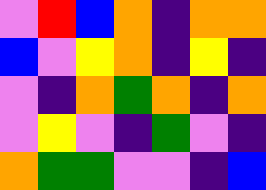[["violet", "red", "blue", "orange", "indigo", "orange", "orange"], ["blue", "violet", "yellow", "orange", "indigo", "yellow", "indigo"], ["violet", "indigo", "orange", "green", "orange", "indigo", "orange"], ["violet", "yellow", "violet", "indigo", "green", "violet", "indigo"], ["orange", "green", "green", "violet", "violet", "indigo", "blue"]]